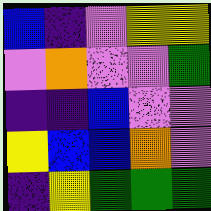[["blue", "indigo", "violet", "yellow", "yellow"], ["violet", "orange", "violet", "violet", "green"], ["indigo", "indigo", "blue", "violet", "violet"], ["yellow", "blue", "blue", "orange", "violet"], ["indigo", "yellow", "green", "green", "green"]]